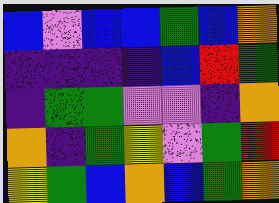[["blue", "violet", "blue", "blue", "green", "blue", "orange"], ["indigo", "indigo", "indigo", "indigo", "blue", "red", "green"], ["indigo", "green", "green", "violet", "violet", "indigo", "orange"], ["orange", "indigo", "green", "yellow", "violet", "green", "red"], ["yellow", "green", "blue", "orange", "blue", "green", "orange"]]